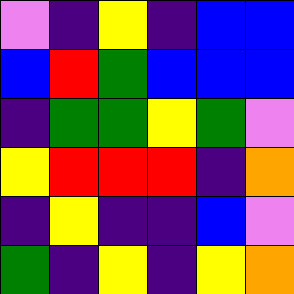[["violet", "indigo", "yellow", "indigo", "blue", "blue"], ["blue", "red", "green", "blue", "blue", "blue"], ["indigo", "green", "green", "yellow", "green", "violet"], ["yellow", "red", "red", "red", "indigo", "orange"], ["indigo", "yellow", "indigo", "indigo", "blue", "violet"], ["green", "indigo", "yellow", "indigo", "yellow", "orange"]]